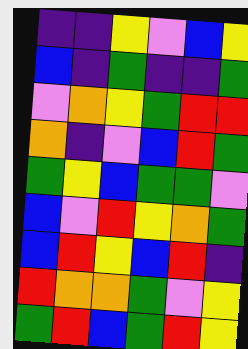[["indigo", "indigo", "yellow", "violet", "blue", "yellow"], ["blue", "indigo", "green", "indigo", "indigo", "green"], ["violet", "orange", "yellow", "green", "red", "red"], ["orange", "indigo", "violet", "blue", "red", "green"], ["green", "yellow", "blue", "green", "green", "violet"], ["blue", "violet", "red", "yellow", "orange", "green"], ["blue", "red", "yellow", "blue", "red", "indigo"], ["red", "orange", "orange", "green", "violet", "yellow"], ["green", "red", "blue", "green", "red", "yellow"]]